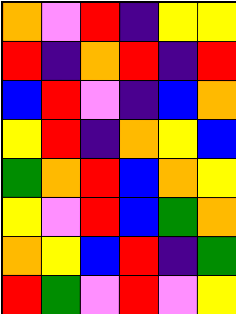[["orange", "violet", "red", "indigo", "yellow", "yellow"], ["red", "indigo", "orange", "red", "indigo", "red"], ["blue", "red", "violet", "indigo", "blue", "orange"], ["yellow", "red", "indigo", "orange", "yellow", "blue"], ["green", "orange", "red", "blue", "orange", "yellow"], ["yellow", "violet", "red", "blue", "green", "orange"], ["orange", "yellow", "blue", "red", "indigo", "green"], ["red", "green", "violet", "red", "violet", "yellow"]]